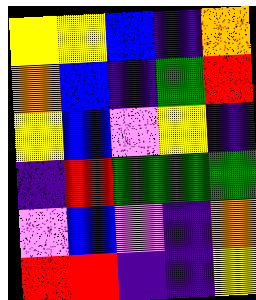[["yellow", "yellow", "blue", "indigo", "orange"], ["orange", "blue", "indigo", "green", "red"], ["yellow", "blue", "violet", "yellow", "indigo"], ["indigo", "red", "green", "green", "green"], ["violet", "blue", "violet", "indigo", "orange"], ["red", "red", "indigo", "indigo", "yellow"]]